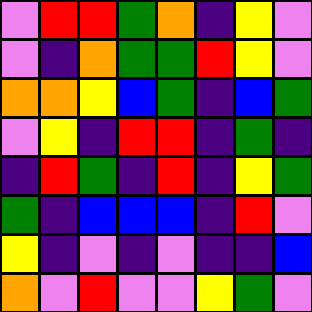[["violet", "red", "red", "green", "orange", "indigo", "yellow", "violet"], ["violet", "indigo", "orange", "green", "green", "red", "yellow", "violet"], ["orange", "orange", "yellow", "blue", "green", "indigo", "blue", "green"], ["violet", "yellow", "indigo", "red", "red", "indigo", "green", "indigo"], ["indigo", "red", "green", "indigo", "red", "indigo", "yellow", "green"], ["green", "indigo", "blue", "blue", "blue", "indigo", "red", "violet"], ["yellow", "indigo", "violet", "indigo", "violet", "indigo", "indigo", "blue"], ["orange", "violet", "red", "violet", "violet", "yellow", "green", "violet"]]